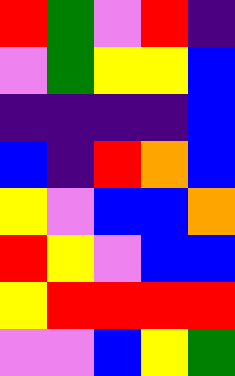[["red", "green", "violet", "red", "indigo"], ["violet", "green", "yellow", "yellow", "blue"], ["indigo", "indigo", "indigo", "indigo", "blue"], ["blue", "indigo", "red", "orange", "blue"], ["yellow", "violet", "blue", "blue", "orange"], ["red", "yellow", "violet", "blue", "blue"], ["yellow", "red", "red", "red", "red"], ["violet", "violet", "blue", "yellow", "green"]]